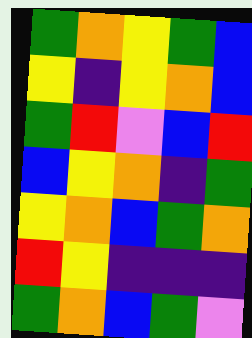[["green", "orange", "yellow", "green", "blue"], ["yellow", "indigo", "yellow", "orange", "blue"], ["green", "red", "violet", "blue", "red"], ["blue", "yellow", "orange", "indigo", "green"], ["yellow", "orange", "blue", "green", "orange"], ["red", "yellow", "indigo", "indigo", "indigo"], ["green", "orange", "blue", "green", "violet"]]